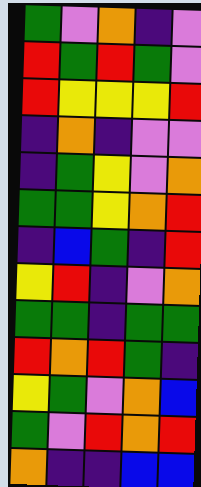[["green", "violet", "orange", "indigo", "violet"], ["red", "green", "red", "green", "violet"], ["red", "yellow", "yellow", "yellow", "red"], ["indigo", "orange", "indigo", "violet", "violet"], ["indigo", "green", "yellow", "violet", "orange"], ["green", "green", "yellow", "orange", "red"], ["indigo", "blue", "green", "indigo", "red"], ["yellow", "red", "indigo", "violet", "orange"], ["green", "green", "indigo", "green", "green"], ["red", "orange", "red", "green", "indigo"], ["yellow", "green", "violet", "orange", "blue"], ["green", "violet", "red", "orange", "red"], ["orange", "indigo", "indigo", "blue", "blue"]]